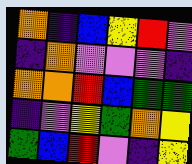[["orange", "indigo", "blue", "yellow", "red", "violet"], ["indigo", "orange", "violet", "violet", "violet", "indigo"], ["orange", "orange", "red", "blue", "green", "green"], ["indigo", "violet", "yellow", "green", "orange", "yellow"], ["green", "blue", "red", "violet", "indigo", "yellow"]]